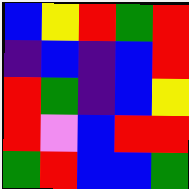[["blue", "yellow", "red", "green", "red"], ["indigo", "blue", "indigo", "blue", "red"], ["red", "green", "indigo", "blue", "yellow"], ["red", "violet", "blue", "red", "red"], ["green", "red", "blue", "blue", "green"]]